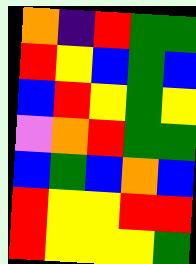[["orange", "indigo", "red", "green", "green"], ["red", "yellow", "blue", "green", "blue"], ["blue", "red", "yellow", "green", "yellow"], ["violet", "orange", "red", "green", "green"], ["blue", "green", "blue", "orange", "blue"], ["red", "yellow", "yellow", "red", "red"], ["red", "yellow", "yellow", "yellow", "green"]]